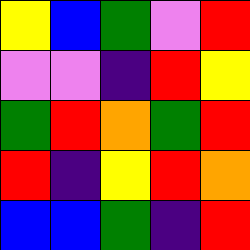[["yellow", "blue", "green", "violet", "red"], ["violet", "violet", "indigo", "red", "yellow"], ["green", "red", "orange", "green", "red"], ["red", "indigo", "yellow", "red", "orange"], ["blue", "blue", "green", "indigo", "red"]]